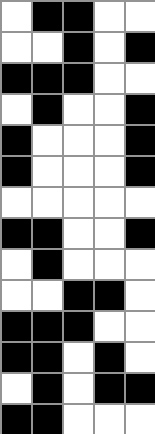[["white", "black", "black", "white", "white"], ["white", "white", "black", "white", "black"], ["black", "black", "black", "white", "white"], ["white", "black", "white", "white", "black"], ["black", "white", "white", "white", "black"], ["black", "white", "white", "white", "black"], ["white", "white", "white", "white", "white"], ["black", "black", "white", "white", "black"], ["white", "black", "white", "white", "white"], ["white", "white", "black", "black", "white"], ["black", "black", "black", "white", "white"], ["black", "black", "white", "black", "white"], ["white", "black", "white", "black", "black"], ["black", "black", "white", "white", "white"]]